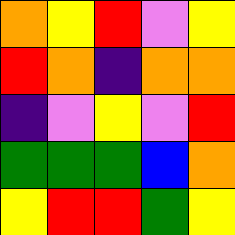[["orange", "yellow", "red", "violet", "yellow"], ["red", "orange", "indigo", "orange", "orange"], ["indigo", "violet", "yellow", "violet", "red"], ["green", "green", "green", "blue", "orange"], ["yellow", "red", "red", "green", "yellow"]]